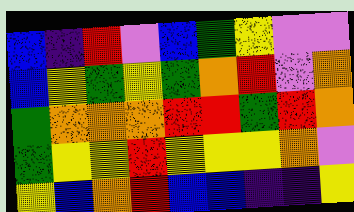[["blue", "indigo", "red", "violet", "blue", "green", "yellow", "violet", "violet"], ["blue", "yellow", "green", "yellow", "green", "orange", "red", "violet", "orange"], ["green", "orange", "orange", "orange", "red", "red", "green", "red", "orange"], ["green", "yellow", "yellow", "red", "yellow", "yellow", "yellow", "orange", "violet"], ["yellow", "blue", "orange", "red", "blue", "blue", "indigo", "indigo", "yellow"]]